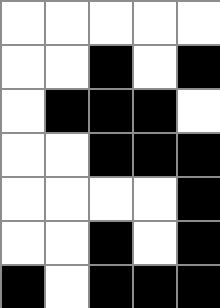[["white", "white", "white", "white", "white"], ["white", "white", "black", "white", "black"], ["white", "black", "black", "black", "white"], ["white", "white", "black", "black", "black"], ["white", "white", "white", "white", "black"], ["white", "white", "black", "white", "black"], ["black", "white", "black", "black", "black"]]